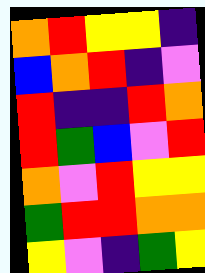[["orange", "red", "yellow", "yellow", "indigo"], ["blue", "orange", "red", "indigo", "violet"], ["red", "indigo", "indigo", "red", "orange"], ["red", "green", "blue", "violet", "red"], ["orange", "violet", "red", "yellow", "yellow"], ["green", "red", "red", "orange", "orange"], ["yellow", "violet", "indigo", "green", "yellow"]]